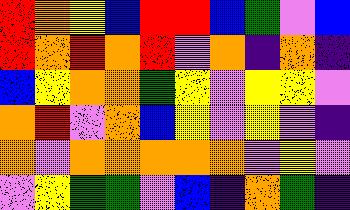[["red", "orange", "yellow", "blue", "red", "red", "blue", "green", "violet", "blue"], ["red", "orange", "red", "orange", "red", "violet", "orange", "indigo", "orange", "indigo"], ["blue", "yellow", "orange", "orange", "green", "yellow", "violet", "yellow", "yellow", "violet"], ["orange", "red", "violet", "orange", "blue", "yellow", "violet", "yellow", "violet", "indigo"], ["orange", "violet", "orange", "orange", "orange", "orange", "orange", "violet", "yellow", "violet"], ["violet", "yellow", "green", "green", "violet", "blue", "indigo", "orange", "green", "indigo"]]